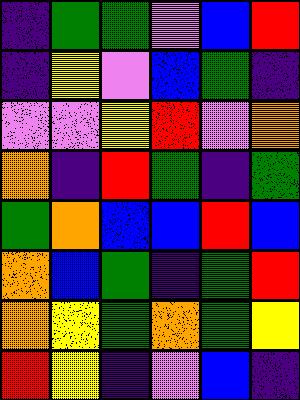[["indigo", "green", "green", "violet", "blue", "red"], ["indigo", "yellow", "violet", "blue", "green", "indigo"], ["violet", "violet", "yellow", "red", "violet", "orange"], ["orange", "indigo", "red", "green", "indigo", "green"], ["green", "orange", "blue", "blue", "red", "blue"], ["orange", "blue", "green", "indigo", "green", "red"], ["orange", "yellow", "green", "orange", "green", "yellow"], ["red", "yellow", "indigo", "violet", "blue", "indigo"]]